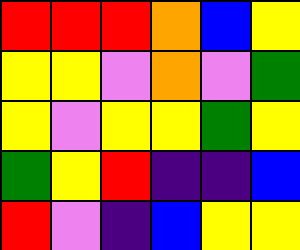[["red", "red", "red", "orange", "blue", "yellow"], ["yellow", "yellow", "violet", "orange", "violet", "green"], ["yellow", "violet", "yellow", "yellow", "green", "yellow"], ["green", "yellow", "red", "indigo", "indigo", "blue"], ["red", "violet", "indigo", "blue", "yellow", "yellow"]]